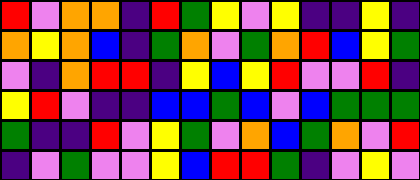[["red", "violet", "orange", "orange", "indigo", "red", "green", "yellow", "violet", "yellow", "indigo", "indigo", "yellow", "indigo"], ["orange", "yellow", "orange", "blue", "indigo", "green", "orange", "violet", "green", "orange", "red", "blue", "yellow", "green"], ["violet", "indigo", "orange", "red", "red", "indigo", "yellow", "blue", "yellow", "red", "violet", "violet", "red", "indigo"], ["yellow", "red", "violet", "indigo", "indigo", "blue", "blue", "green", "blue", "violet", "blue", "green", "green", "green"], ["green", "indigo", "indigo", "red", "violet", "yellow", "green", "violet", "orange", "blue", "green", "orange", "violet", "red"], ["indigo", "violet", "green", "violet", "violet", "yellow", "blue", "red", "red", "green", "indigo", "violet", "yellow", "violet"]]